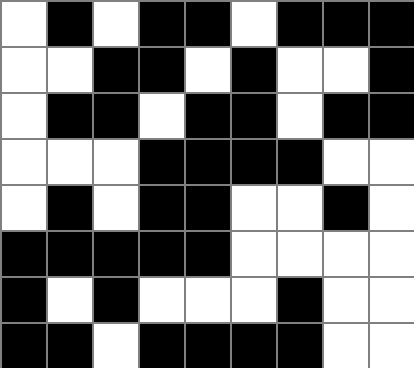[["white", "black", "white", "black", "black", "white", "black", "black", "black"], ["white", "white", "black", "black", "white", "black", "white", "white", "black"], ["white", "black", "black", "white", "black", "black", "white", "black", "black"], ["white", "white", "white", "black", "black", "black", "black", "white", "white"], ["white", "black", "white", "black", "black", "white", "white", "black", "white"], ["black", "black", "black", "black", "black", "white", "white", "white", "white"], ["black", "white", "black", "white", "white", "white", "black", "white", "white"], ["black", "black", "white", "black", "black", "black", "black", "white", "white"]]